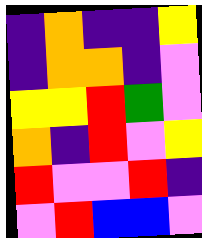[["indigo", "orange", "indigo", "indigo", "yellow"], ["indigo", "orange", "orange", "indigo", "violet"], ["yellow", "yellow", "red", "green", "violet"], ["orange", "indigo", "red", "violet", "yellow"], ["red", "violet", "violet", "red", "indigo"], ["violet", "red", "blue", "blue", "violet"]]